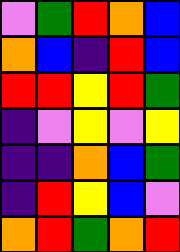[["violet", "green", "red", "orange", "blue"], ["orange", "blue", "indigo", "red", "blue"], ["red", "red", "yellow", "red", "green"], ["indigo", "violet", "yellow", "violet", "yellow"], ["indigo", "indigo", "orange", "blue", "green"], ["indigo", "red", "yellow", "blue", "violet"], ["orange", "red", "green", "orange", "red"]]